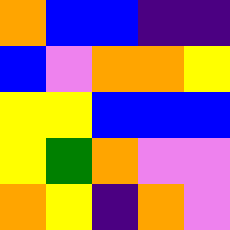[["orange", "blue", "blue", "indigo", "indigo"], ["blue", "violet", "orange", "orange", "yellow"], ["yellow", "yellow", "blue", "blue", "blue"], ["yellow", "green", "orange", "violet", "violet"], ["orange", "yellow", "indigo", "orange", "violet"]]